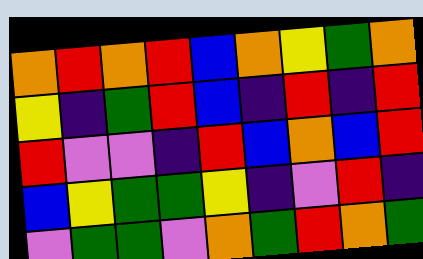[["orange", "red", "orange", "red", "blue", "orange", "yellow", "green", "orange"], ["yellow", "indigo", "green", "red", "blue", "indigo", "red", "indigo", "red"], ["red", "violet", "violet", "indigo", "red", "blue", "orange", "blue", "red"], ["blue", "yellow", "green", "green", "yellow", "indigo", "violet", "red", "indigo"], ["violet", "green", "green", "violet", "orange", "green", "red", "orange", "green"]]